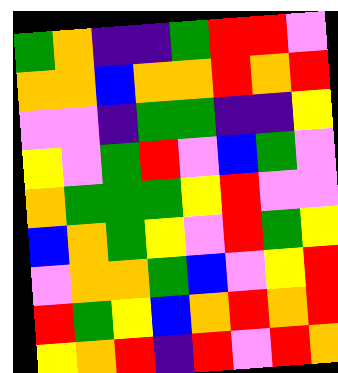[["green", "orange", "indigo", "indigo", "green", "red", "red", "violet"], ["orange", "orange", "blue", "orange", "orange", "red", "orange", "red"], ["violet", "violet", "indigo", "green", "green", "indigo", "indigo", "yellow"], ["yellow", "violet", "green", "red", "violet", "blue", "green", "violet"], ["orange", "green", "green", "green", "yellow", "red", "violet", "violet"], ["blue", "orange", "green", "yellow", "violet", "red", "green", "yellow"], ["violet", "orange", "orange", "green", "blue", "violet", "yellow", "red"], ["red", "green", "yellow", "blue", "orange", "red", "orange", "red"], ["yellow", "orange", "red", "indigo", "red", "violet", "red", "orange"]]